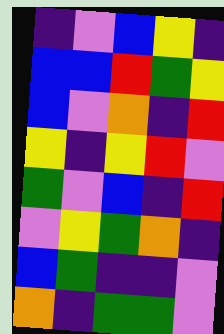[["indigo", "violet", "blue", "yellow", "indigo"], ["blue", "blue", "red", "green", "yellow"], ["blue", "violet", "orange", "indigo", "red"], ["yellow", "indigo", "yellow", "red", "violet"], ["green", "violet", "blue", "indigo", "red"], ["violet", "yellow", "green", "orange", "indigo"], ["blue", "green", "indigo", "indigo", "violet"], ["orange", "indigo", "green", "green", "violet"]]